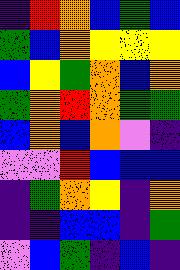[["indigo", "red", "orange", "blue", "green", "blue"], ["green", "blue", "orange", "yellow", "yellow", "yellow"], ["blue", "yellow", "green", "orange", "blue", "orange"], ["green", "orange", "red", "orange", "green", "green"], ["blue", "orange", "blue", "orange", "violet", "indigo"], ["violet", "violet", "red", "blue", "blue", "blue"], ["indigo", "green", "orange", "yellow", "indigo", "orange"], ["indigo", "indigo", "blue", "blue", "indigo", "green"], ["violet", "blue", "green", "indigo", "blue", "indigo"]]